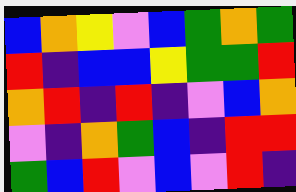[["blue", "orange", "yellow", "violet", "blue", "green", "orange", "green"], ["red", "indigo", "blue", "blue", "yellow", "green", "green", "red"], ["orange", "red", "indigo", "red", "indigo", "violet", "blue", "orange"], ["violet", "indigo", "orange", "green", "blue", "indigo", "red", "red"], ["green", "blue", "red", "violet", "blue", "violet", "red", "indigo"]]